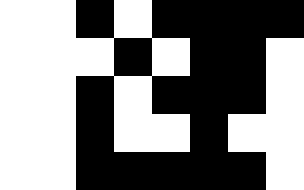[["white", "white", "black", "white", "black", "black", "black", "black"], ["white", "white", "white", "black", "white", "black", "black", "white"], ["white", "white", "black", "white", "black", "black", "black", "white"], ["white", "white", "black", "white", "white", "black", "white", "white"], ["white", "white", "black", "black", "black", "black", "black", "white"]]